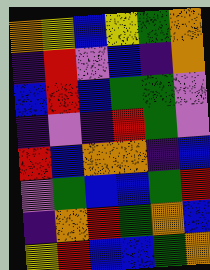[["orange", "yellow", "blue", "yellow", "green", "orange"], ["indigo", "red", "violet", "blue", "indigo", "orange"], ["blue", "red", "blue", "green", "green", "violet"], ["indigo", "violet", "indigo", "red", "green", "violet"], ["red", "blue", "orange", "orange", "indigo", "blue"], ["violet", "green", "blue", "blue", "green", "red"], ["indigo", "orange", "red", "green", "orange", "blue"], ["yellow", "red", "blue", "blue", "green", "orange"]]